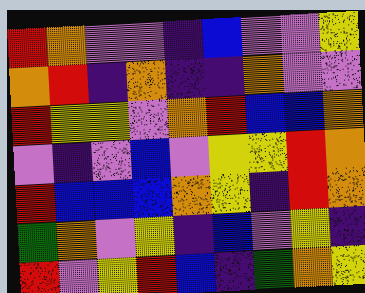[["red", "orange", "violet", "violet", "indigo", "blue", "violet", "violet", "yellow"], ["orange", "red", "indigo", "orange", "indigo", "indigo", "orange", "violet", "violet"], ["red", "yellow", "yellow", "violet", "orange", "red", "blue", "blue", "orange"], ["violet", "indigo", "violet", "blue", "violet", "yellow", "yellow", "red", "orange"], ["red", "blue", "blue", "blue", "orange", "yellow", "indigo", "red", "orange"], ["green", "orange", "violet", "yellow", "indigo", "blue", "violet", "yellow", "indigo"], ["red", "violet", "yellow", "red", "blue", "indigo", "green", "orange", "yellow"]]